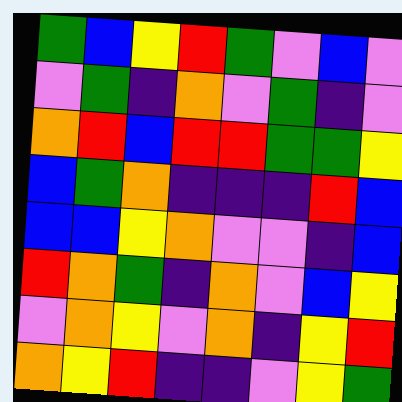[["green", "blue", "yellow", "red", "green", "violet", "blue", "violet"], ["violet", "green", "indigo", "orange", "violet", "green", "indigo", "violet"], ["orange", "red", "blue", "red", "red", "green", "green", "yellow"], ["blue", "green", "orange", "indigo", "indigo", "indigo", "red", "blue"], ["blue", "blue", "yellow", "orange", "violet", "violet", "indigo", "blue"], ["red", "orange", "green", "indigo", "orange", "violet", "blue", "yellow"], ["violet", "orange", "yellow", "violet", "orange", "indigo", "yellow", "red"], ["orange", "yellow", "red", "indigo", "indigo", "violet", "yellow", "green"]]